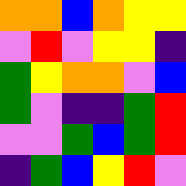[["orange", "orange", "blue", "orange", "yellow", "yellow"], ["violet", "red", "violet", "yellow", "yellow", "indigo"], ["green", "yellow", "orange", "orange", "violet", "blue"], ["green", "violet", "indigo", "indigo", "green", "red"], ["violet", "violet", "green", "blue", "green", "red"], ["indigo", "green", "blue", "yellow", "red", "violet"]]